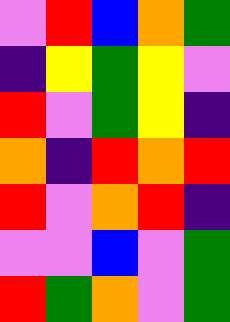[["violet", "red", "blue", "orange", "green"], ["indigo", "yellow", "green", "yellow", "violet"], ["red", "violet", "green", "yellow", "indigo"], ["orange", "indigo", "red", "orange", "red"], ["red", "violet", "orange", "red", "indigo"], ["violet", "violet", "blue", "violet", "green"], ["red", "green", "orange", "violet", "green"]]